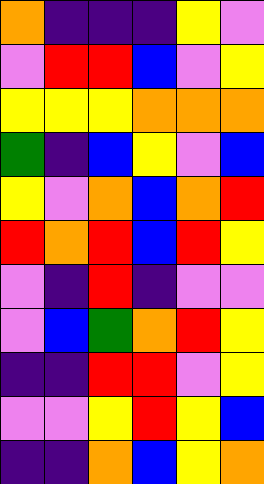[["orange", "indigo", "indigo", "indigo", "yellow", "violet"], ["violet", "red", "red", "blue", "violet", "yellow"], ["yellow", "yellow", "yellow", "orange", "orange", "orange"], ["green", "indigo", "blue", "yellow", "violet", "blue"], ["yellow", "violet", "orange", "blue", "orange", "red"], ["red", "orange", "red", "blue", "red", "yellow"], ["violet", "indigo", "red", "indigo", "violet", "violet"], ["violet", "blue", "green", "orange", "red", "yellow"], ["indigo", "indigo", "red", "red", "violet", "yellow"], ["violet", "violet", "yellow", "red", "yellow", "blue"], ["indigo", "indigo", "orange", "blue", "yellow", "orange"]]